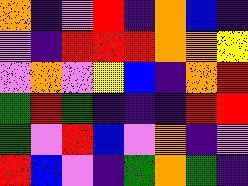[["orange", "indigo", "violet", "red", "indigo", "orange", "blue", "indigo"], ["violet", "indigo", "red", "red", "red", "orange", "orange", "yellow"], ["violet", "orange", "violet", "yellow", "blue", "indigo", "orange", "red"], ["green", "red", "green", "indigo", "indigo", "indigo", "red", "red"], ["green", "violet", "red", "blue", "violet", "orange", "indigo", "violet"], ["red", "blue", "violet", "indigo", "green", "orange", "green", "indigo"]]